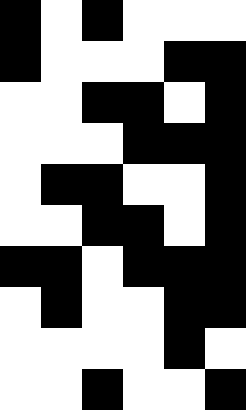[["black", "white", "black", "white", "white", "white"], ["black", "white", "white", "white", "black", "black"], ["white", "white", "black", "black", "white", "black"], ["white", "white", "white", "black", "black", "black"], ["white", "black", "black", "white", "white", "black"], ["white", "white", "black", "black", "white", "black"], ["black", "black", "white", "black", "black", "black"], ["white", "black", "white", "white", "black", "black"], ["white", "white", "white", "white", "black", "white"], ["white", "white", "black", "white", "white", "black"]]